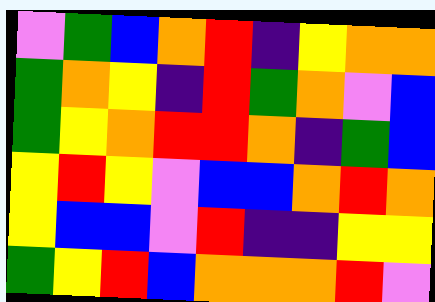[["violet", "green", "blue", "orange", "red", "indigo", "yellow", "orange", "orange"], ["green", "orange", "yellow", "indigo", "red", "green", "orange", "violet", "blue"], ["green", "yellow", "orange", "red", "red", "orange", "indigo", "green", "blue"], ["yellow", "red", "yellow", "violet", "blue", "blue", "orange", "red", "orange"], ["yellow", "blue", "blue", "violet", "red", "indigo", "indigo", "yellow", "yellow"], ["green", "yellow", "red", "blue", "orange", "orange", "orange", "red", "violet"]]